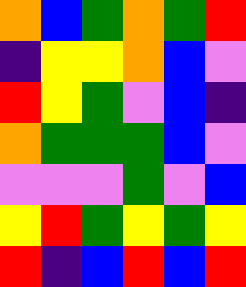[["orange", "blue", "green", "orange", "green", "red"], ["indigo", "yellow", "yellow", "orange", "blue", "violet"], ["red", "yellow", "green", "violet", "blue", "indigo"], ["orange", "green", "green", "green", "blue", "violet"], ["violet", "violet", "violet", "green", "violet", "blue"], ["yellow", "red", "green", "yellow", "green", "yellow"], ["red", "indigo", "blue", "red", "blue", "red"]]